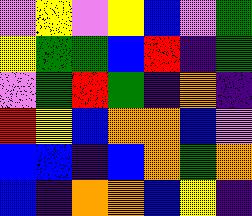[["violet", "yellow", "violet", "yellow", "blue", "violet", "green"], ["yellow", "green", "green", "blue", "red", "indigo", "green"], ["violet", "green", "red", "green", "indigo", "orange", "indigo"], ["red", "yellow", "blue", "orange", "orange", "blue", "violet"], ["blue", "blue", "indigo", "blue", "orange", "green", "orange"], ["blue", "indigo", "orange", "orange", "blue", "yellow", "indigo"]]